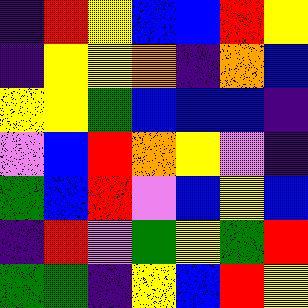[["indigo", "red", "yellow", "blue", "blue", "red", "yellow"], ["indigo", "yellow", "yellow", "orange", "indigo", "orange", "blue"], ["yellow", "yellow", "green", "blue", "blue", "blue", "indigo"], ["violet", "blue", "red", "orange", "yellow", "violet", "indigo"], ["green", "blue", "red", "violet", "blue", "yellow", "blue"], ["indigo", "red", "violet", "green", "yellow", "green", "red"], ["green", "green", "indigo", "yellow", "blue", "red", "yellow"]]